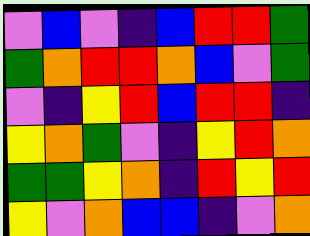[["violet", "blue", "violet", "indigo", "blue", "red", "red", "green"], ["green", "orange", "red", "red", "orange", "blue", "violet", "green"], ["violet", "indigo", "yellow", "red", "blue", "red", "red", "indigo"], ["yellow", "orange", "green", "violet", "indigo", "yellow", "red", "orange"], ["green", "green", "yellow", "orange", "indigo", "red", "yellow", "red"], ["yellow", "violet", "orange", "blue", "blue", "indigo", "violet", "orange"]]